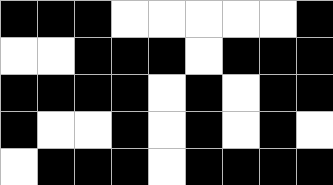[["black", "black", "black", "white", "white", "white", "white", "white", "black"], ["white", "white", "black", "black", "black", "white", "black", "black", "black"], ["black", "black", "black", "black", "white", "black", "white", "black", "black"], ["black", "white", "white", "black", "white", "black", "white", "black", "white"], ["white", "black", "black", "black", "white", "black", "black", "black", "black"]]